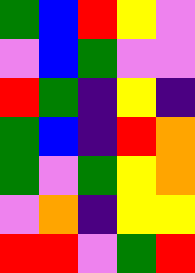[["green", "blue", "red", "yellow", "violet"], ["violet", "blue", "green", "violet", "violet"], ["red", "green", "indigo", "yellow", "indigo"], ["green", "blue", "indigo", "red", "orange"], ["green", "violet", "green", "yellow", "orange"], ["violet", "orange", "indigo", "yellow", "yellow"], ["red", "red", "violet", "green", "red"]]